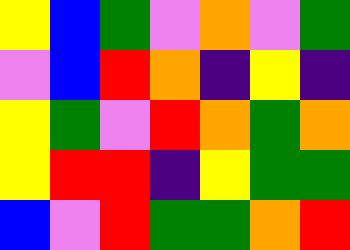[["yellow", "blue", "green", "violet", "orange", "violet", "green"], ["violet", "blue", "red", "orange", "indigo", "yellow", "indigo"], ["yellow", "green", "violet", "red", "orange", "green", "orange"], ["yellow", "red", "red", "indigo", "yellow", "green", "green"], ["blue", "violet", "red", "green", "green", "orange", "red"]]